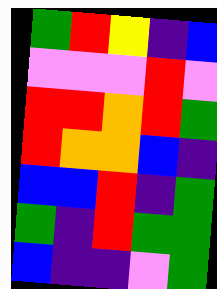[["green", "red", "yellow", "indigo", "blue"], ["violet", "violet", "violet", "red", "violet"], ["red", "red", "orange", "red", "green"], ["red", "orange", "orange", "blue", "indigo"], ["blue", "blue", "red", "indigo", "green"], ["green", "indigo", "red", "green", "green"], ["blue", "indigo", "indigo", "violet", "green"]]